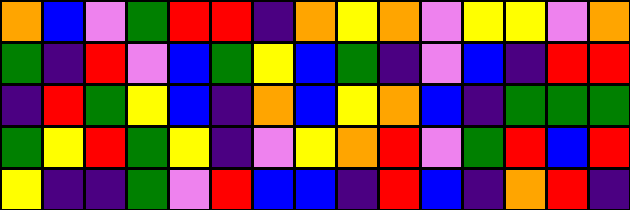[["orange", "blue", "violet", "green", "red", "red", "indigo", "orange", "yellow", "orange", "violet", "yellow", "yellow", "violet", "orange"], ["green", "indigo", "red", "violet", "blue", "green", "yellow", "blue", "green", "indigo", "violet", "blue", "indigo", "red", "red"], ["indigo", "red", "green", "yellow", "blue", "indigo", "orange", "blue", "yellow", "orange", "blue", "indigo", "green", "green", "green"], ["green", "yellow", "red", "green", "yellow", "indigo", "violet", "yellow", "orange", "red", "violet", "green", "red", "blue", "red"], ["yellow", "indigo", "indigo", "green", "violet", "red", "blue", "blue", "indigo", "red", "blue", "indigo", "orange", "red", "indigo"]]